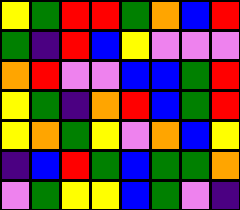[["yellow", "green", "red", "red", "green", "orange", "blue", "red"], ["green", "indigo", "red", "blue", "yellow", "violet", "violet", "violet"], ["orange", "red", "violet", "violet", "blue", "blue", "green", "red"], ["yellow", "green", "indigo", "orange", "red", "blue", "green", "red"], ["yellow", "orange", "green", "yellow", "violet", "orange", "blue", "yellow"], ["indigo", "blue", "red", "green", "blue", "green", "green", "orange"], ["violet", "green", "yellow", "yellow", "blue", "green", "violet", "indigo"]]